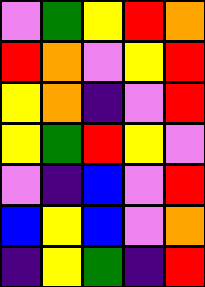[["violet", "green", "yellow", "red", "orange"], ["red", "orange", "violet", "yellow", "red"], ["yellow", "orange", "indigo", "violet", "red"], ["yellow", "green", "red", "yellow", "violet"], ["violet", "indigo", "blue", "violet", "red"], ["blue", "yellow", "blue", "violet", "orange"], ["indigo", "yellow", "green", "indigo", "red"]]